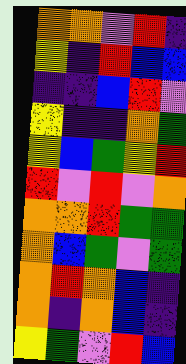[["orange", "orange", "violet", "red", "indigo"], ["yellow", "indigo", "red", "blue", "blue"], ["indigo", "indigo", "blue", "red", "violet"], ["yellow", "indigo", "indigo", "orange", "green"], ["yellow", "blue", "green", "yellow", "red"], ["red", "violet", "red", "violet", "orange"], ["orange", "orange", "red", "green", "green"], ["orange", "blue", "green", "violet", "green"], ["orange", "red", "orange", "blue", "indigo"], ["orange", "indigo", "orange", "blue", "indigo"], ["yellow", "green", "violet", "red", "blue"]]